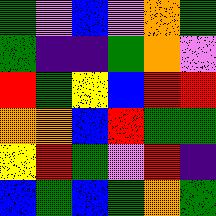[["green", "violet", "blue", "violet", "orange", "green"], ["green", "indigo", "indigo", "green", "orange", "violet"], ["red", "green", "yellow", "blue", "red", "red"], ["orange", "orange", "blue", "red", "green", "green"], ["yellow", "red", "green", "violet", "red", "indigo"], ["blue", "green", "blue", "green", "orange", "green"]]